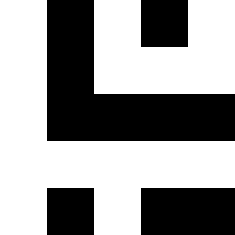[["white", "black", "white", "black", "white"], ["white", "black", "white", "white", "white"], ["white", "black", "black", "black", "black"], ["white", "white", "white", "white", "white"], ["white", "black", "white", "black", "black"]]